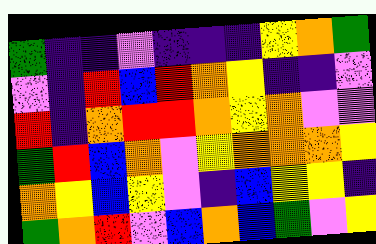[["green", "indigo", "indigo", "violet", "indigo", "indigo", "indigo", "yellow", "orange", "green"], ["violet", "indigo", "red", "blue", "red", "orange", "yellow", "indigo", "indigo", "violet"], ["red", "indigo", "orange", "red", "red", "orange", "yellow", "orange", "violet", "violet"], ["green", "red", "blue", "orange", "violet", "yellow", "orange", "orange", "orange", "yellow"], ["orange", "yellow", "blue", "yellow", "violet", "indigo", "blue", "yellow", "yellow", "indigo"], ["green", "orange", "red", "violet", "blue", "orange", "blue", "green", "violet", "yellow"]]